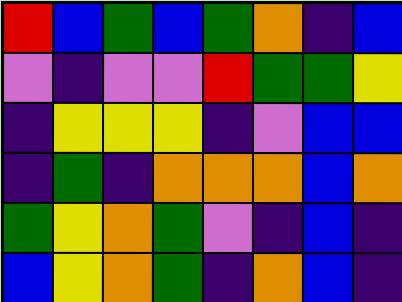[["red", "blue", "green", "blue", "green", "orange", "indigo", "blue"], ["violet", "indigo", "violet", "violet", "red", "green", "green", "yellow"], ["indigo", "yellow", "yellow", "yellow", "indigo", "violet", "blue", "blue"], ["indigo", "green", "indigo", "orange", "orange", "orange", "blue", "orange"], ["green", "yellow", "orange", "green", "violet", "indigo", "blue", "indigo"], ["blue", "yellow", "orange", "green", "indigo", "orange", "blue", "indigo"]]